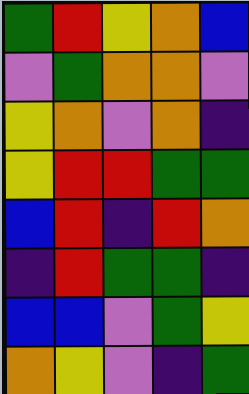[["green", "red", "yellow", "orange", "blue"], ["violet", "green", "orange", "orange", "violet"], ["yellow", "orange", "violet", "orange", "indigo"], ["yellow", "red", "red", "green", "green"], ["blue", "red", "indigo", "red", "orange"], ["indigo", "red", "green", "green", "indigo"], ["blue", "blue", "violet", "green", "yellow"], ["orange", "yellow", "violet", "indigo", "green"]]